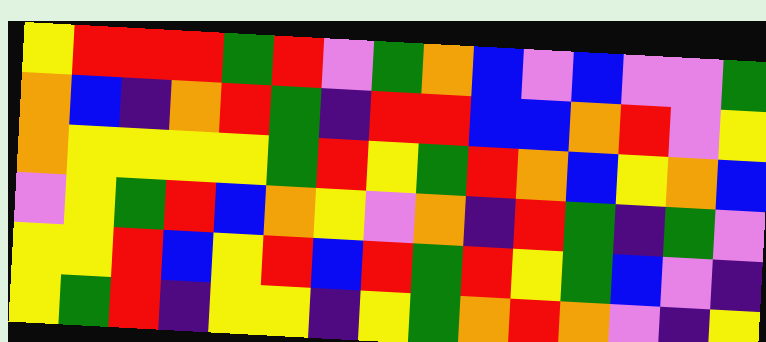[["yellow", "red", "red", "red", "green", "red", "violet", "green", "orange", "blue", "violet", "blue", "violet", "violet", "green"], ["orange", "blue", "indigo", "orange", "red", "green", "indigo", "red", "red", "blue", "blue", "orange", "red", "violet", "yellow"], ["orange", "yellow", "yellow", "yellow", "yellow", "green", "red", "yellow", "green", "red", "orange", "blue", "yellow", "orange", "blue"], ["violet", "yellow", "green", "red", "blue", "orange", "yellow", "violet", "orange", "indigo", "red", "green", "indigo", "green", "violet"], ["yellow", "yellow", "red", "blue", "yellow", "red", "blue", "red", "green", "red", "yellow", "green", "blue", "violet", "indigo"], ["yellow", "green", "red", "indigo", "yellow", "yellow", "indigo", "yellow", "green", "orange", "red", "orange", "violet", "indigo", "yellow"]]